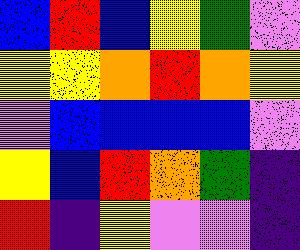[["blue", "red", "blue", "yellow", "green", "violet"], ["yellow", "yellow", "orange", "red", "orange", "yellow"], ["violet", "blue", "blue", "blue", "blue", "violet"], ["yellow", "blue", "red", "orange", "green", "indigo"], ["red", "indigo", "yellow", "violet", "violet", "indigo"]]